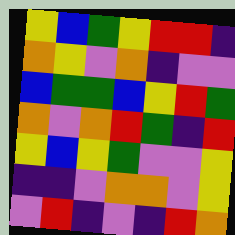[["yellow", "blue", "green", "yellow", "red", "red", "indigo"], ["orange", "yellow", "violet", "orange", "indigo", "violet", "violet"], ["blue", "green", "green", "blue", "yellow", "red", "green"], ["orange", "violet", "orange", "red", "green", "indigo", "red"], ["yellow", "blue", "yellow", "green", "violet", "violet", "yellow"], ["indigo", "indigo", "violet", "orange", "orange", "violet", "yellow"], ["violet", "red", "indigo", "violet", "indigo", "red", "orange"]]